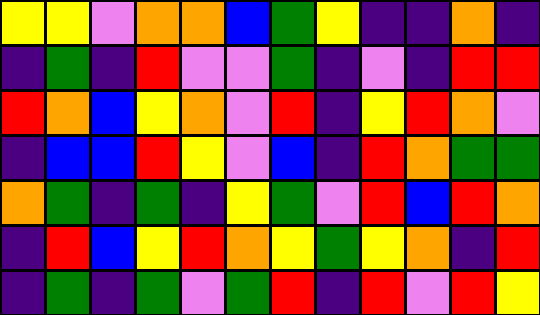[["yellow", "yellow", "violet", "orange", "orange", "blue", "green", "yellow", "indigo", "indigo", "orange", "indigo"], ["indigo", "green", "indigo", "red", "violet", "violet", "green", "indigo", "violet", "indigo", "red", "red"], ["red", "orange", "blue", "yellow", "orange", "violet", "red", "indigo", "yellow", "red", "orange", "violet"], ["indigo", "blue", "blue", "red", "yellow", "violet", "blue", "indigo", "red", "orange", "green", "green"], ["orange", "green", "indigo", "green", "indigo", "yellow", "green", "violet", "red", "blue", "red", "orange"], ["indigo", "red", "blue", "yellow", "red", "orange", "yellow", "green", "yellow", "orange", "indigo", "red"], ["indigo", "green", "indigo", "green", "violet", "green", "red", "indigo", "red", "violet", "red", "yellow"]]